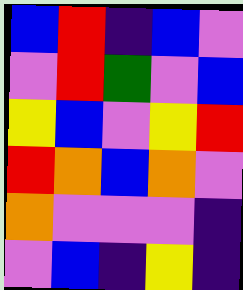[["blue", "red", "indigo", "blue", "violet"], ["violet", "red", "green", "violet", "blue"], ["yellow", "blue", "violet", "yellow", "red"], ["red", "orange", "blue", "orange", "violet"], ["orange", "violet", "violet", "violet", "indigo"], ["violet", "blue", "indigo", "yellow", "indigo"]]